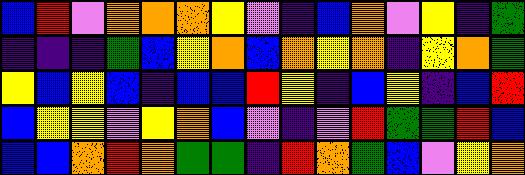[["blue", "red", "violet", "orange", "orange", "orange", "yellow", "violet", "indigo", "blue", "orange", "violet", "yellow", "indigo", "green"], ["indigo", "indigo", "indigo", "green", "blue", "yellow", "orange", "blue", "orange", "yellow", "orange", "indigo", "yellow", "orange", "green"], ["yellow", "blue", "yellow", "blue", "indigo", "blue", "blue", "red", "yellow", "indigo", "blue", "yellow", "indigo", "blue", "red"], ["blue", "yellow", "yellow", "violet", "yellow", "orange", "blue", "violet", "indigo", "violet", "red", "green", "green", "red", "blue"], ["blue", "blue", "orange", "red", "orange", "green", "green", "indigo", "red", "orange", "green", "blue", "violet", "yellow", "orange"]]